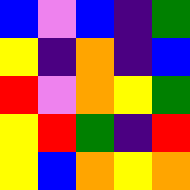[["blue", "violet", "blue", "indigo", "green"], ["yellow", "indigo", "orange", "indigo", "blue"], ["red", "violet", "orange", "yellow", "green"], ["yellow", "red", "green", "indigo", "red"], ["yellow", "blue", "orange", "yellow", "orange"]]